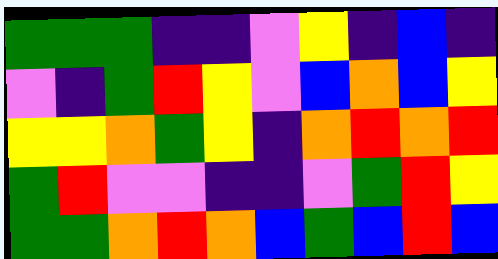[["green", "green", "green", "indigo", "indigo", "violet", "yellow", "indigo", "blue", "indigo"], ["violet", "indigo", "green", "red", "yellow", "violet", "blue", "orange", "blue", "yellow"], ["yellow", "yellow", "orange", "green", "yellow", "indigo", "orange", "red", "orange", "red"], ["green", "red", "violet", "violet", "indigo", "indigo", "violet", "green", "red", "yellow"], ["green", "green", "orange", "red", "orange", "blue", "green", "blue", "red", "blue"]]